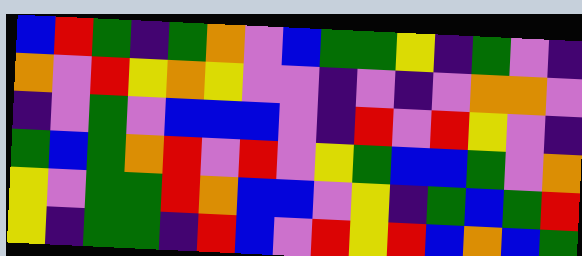[["blue", "red", "green", "indigo", "green", "orange", "violet", "blue", "green", "green", "yellow", "indigo", "green", "violet", "indigo"], ["orange", "violet", "red", "yellow", "orange", "yellow", "violet", "violet", "indigo", "violet", "indigo", "violet", "orange", "orange", "violet"], ["indigo", "violet", "green", "violet", "blue", "blue", "blue", "violet", "indigo", "red", "violet", "red", "yellow", "violet", "indigo"], ["green", "blue", "green", "orange", "red", "violet", "red", "violet", "yellow", "green", "blue", "blue", "green", "violet", "orange"], ["yellow", "violet", "green", "green", "red", "orange", "blue", "blue", "violet", "yellow", "indigo", "green", "blue", "green", "red"], ["yellow", "indigo", "green", "green", "indigo", "red", "blue", "violet", "red", "yellow", "red", "blue", "orange", "blue", "green"]]